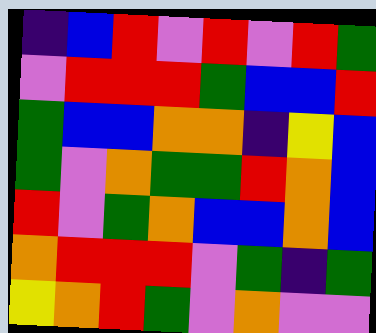[["indigo", "blue", "red", "violet", "red", "violet", "red", "green"], ["violet", "red", "red", "red", "green", "blue", "blue", "red"], ["green", "blue", "blue", "orange", "orange", "indigo", "yellow", "blue"], ["green", "violet", "orange", "green", "green", "red", "orange", "blue"], ["red", "violet", "green", "orange", "blue", "blue", "orange", "blue"], ["orange", "red", "red", "red", "violet", "green", "indigo", "green"], ["yellow", "orange", "red", "green", "violet", "orange", "violet", "violet"]]